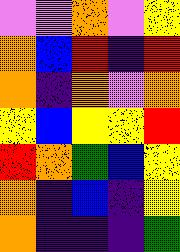[["violet", "violet", "orange", "violet", "yellow"], ["orange", "blue", "red", "indigo", "red"], ["orange", "indigo", "orange", "violet", "orange"], ["yellow", "blue", "yellow", "yellow", "red"], ["red", "orange", "green", "blue", "yellow"], ["orange", "indigo", "blue", "indigo", "yellow"], ["orange", "indigo", "indigo", "indigo", "green"]]